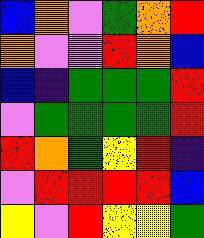[["blue", "orange", "violet", "green", "orange", "red"], ["orange", "violet", "violet", "red", "orange", "blue"], ["blue", "indigo", "green", "green", "green", "red"], ["violet", "green", "green", "green", "green", "red"], ["red", "orange", "green", "yellow", "red", "indigo"], ["violet", "red", "red", "red", "red", "blue"], ["yellow", "violet", "red", "yellow", "yellow", "green"]]